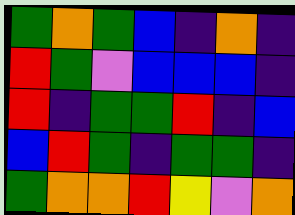[["green", "orange", "green", "blue", "indigo", "orange", "indigo"], ["red", "green", "violet", "blue", "blue", "blue", "indigo"], ["red", "indigo", "green", "green", "red", "indigo", "blue"], ["blue", "red", "green", "indigo", "green", "green", "indigo"], ["green", "orange", "orange", "red", "yellow", "violet", "orange"]]